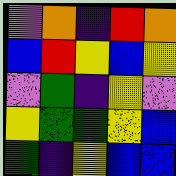[["violet", "orange", "indigo", "red", "orange"], ["blue", "red", "yellow", "blue", "yellow"], ["violet", "green", "indigo", "yellow", "violet"], ["yellow", "green", "green", "yellow", "blue"], ["green", "indigo", "yellow", "blue", "blue"]]